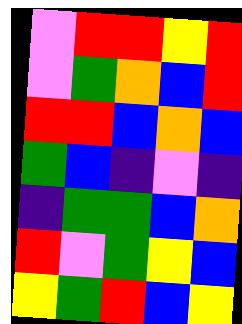[["violet", "red", "red", "yellow", "red"], ["violet", "green", "orange", "blue", "red"], ["red", "red", "blue", "orange", "blue"], ["green", "blue", "indigo", "violet", "indigo"], ["indigo", "green", "green", "blue", "orange"], ["red", "violet", "green", "yellow", "blue"], ["yellow", "green", "red", "blue", "yellow"]]